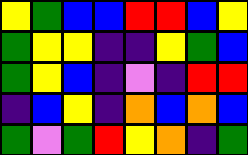[["yellow", "green", "blue", "blue", "red", "red", "blue", "yellow"], ["green", "yellow", "yellow", "indigo", "indigo", "yellow", "green", "blue"], ["green", "yellow", "blue", "indigo", "violet", "indigo", "red", "red"], ["indigo", "blue", "yellow", "indigo", "orange", "blue", "orange", "blue"], ["green", "violet", "green", "red", "yellow", "orange", "indigo", "green"]]